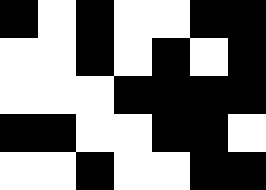[["black", "white", "black", "white", "white", "black", "black"], ["white", "white", "black", "white", "black", "white", "black"], ["white", "white", "white", "black", "black", "black", "black"], ["black", "black", "white", "white", "black", "black", "white"], ["white", "white", "black", "white", "white", "black", "black"]]